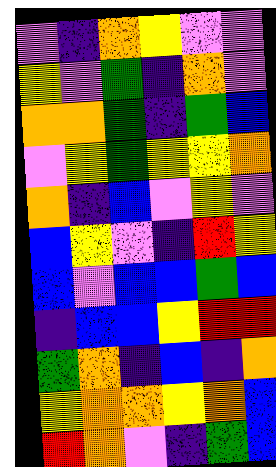[["violet", "indigo", "orange", "yellow", "violet", "violet"], ["yellow", "violet", "green", "indigo", "orange", "violet"], ["orange", "orange", "green", "indigo", "green", "blue"], ["violet", "yellow", "green", "yellow", "yellow", "orange"], ["orange", "indigo", "blue", "violet", "yellow", "violet"], ["blue", "yellow", "violet", "indigo", "red", "yellow"], ["blue", "violet", "blue", "blue", "green", "blue"], ["indigo", "blue", "blue", "yellow", "red", "red"], ["green", "orange", "indigo", "blue", "indigo", "orange"], ["yellow", "orange", "orange", "yellow", "orange", "blue"], ["red", "orange", "violet", "indigo", "green", "blue"]]